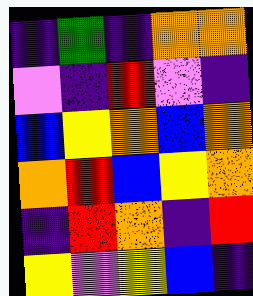[["indigo", "green", "indigo", "orange", "orange"], ["violet", "indigo", "red", "violet", "indigo"], ["blue", "yellow", "orange", "blue", "orange"], ["orange", "red", "blue", "yellow", "orange"], ["indigo", "red", "orange", "indigo", "red"], ["yellow", "violet", "yellow", "blue", "indigo"]]